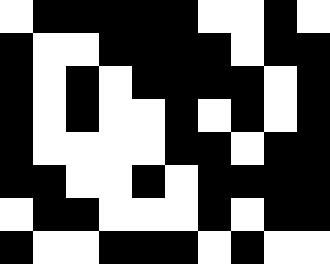[["white", "black", "black", "black", "black", "black", "white", "white", "black", "white"], ["black", "white", "white", "black", "black", "black", "black", "white", "black", "black"], ["black", "white", "black", "white", "black", "black", "black", "black", "white", "black"], ["black", "white", "black", "white", "white", "black", "white", "black", "white", "black"], ["black", "white", "white", "white", "white", "black", "black", "white", "black", "black"], ["black", "black", "white", "white", "black", "white", "black", "black", "black", "black"], ["white", "black", "black", "white", "white", "white", "black", "white", "black", "black"], ["black", "white", "white", "black", "black", "black", "white", "black", "white", "white"]]